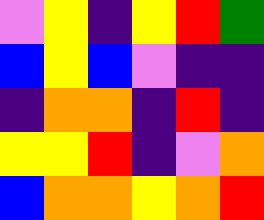[["violet", "yellow", "indigo", "yellow", "red", "green"], ["blue", "yellow", "blue", "violet", "indigo", "indigo"], ["indigo", "orange", "orange", "indigo", "red", "indigo"], ["yellow", "yellow", "red", "indigo", "violet", "orange"], ["blue", "orange", "orange", "yellow", "orange", "red"]]